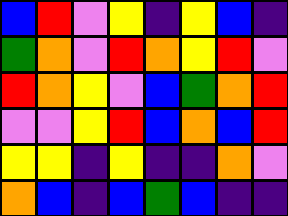[["blue", "red", "violet", "yellow", "indigo", "yellow", "blue", "indigo"], ["green", "orange", "violet", "red", "orange", "yellow", "red", "violet"], ["red", "orange", "yellow", "violet", "blue", "green", "orange", "red"], ["violet", "violet", "yellow", "red", "blue", "orange", "blue", "red"], ["yellow", "yellow", "indigo", "yellow", "indigo", "indigo", "orange", "violet"], ["orange", "blue", "indigo", "blue", "green", "blue", "indigo", "indigo"]]